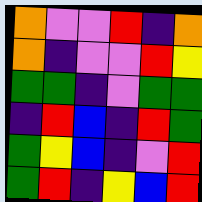[["orange", "violet", "violet", "red", "indigo", "orange"], ["orange", "indigo", "violet", "violet", "red", "yellow"], ["green", "green", "indigo", "violet", "green", "green"], ["indigo", "red", "blue", "indigo", "red", "green"], ["green", "yellow", "blue", "indigo", "violet", "red"], ["green", "red", "indigo", "yellow", "blue", "red"]]